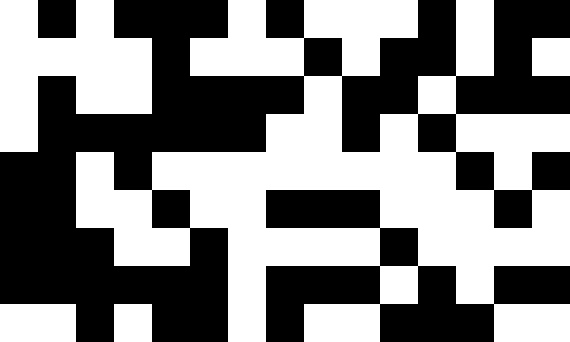[["white", "black", "white", "black", "black", "black", "white", "black", "white", "white", "white", "black", "white", "black", "black"], ["white", "white", "white", "white", "black", "white", "white", "white", "black", "white", "black", "black", "white", "black", "white"], ["white", "black", "white", "white", "black", "black", "black", "black", "white", "black", "black", "white", "black", "black", "black"], ["white", "black", "black", "black", "black", "black", "black", "white", "white", "black", "white", "black", "white", "white", "white"], ["black", "black", "white", "black", "white", "white", "white", "white", "white", "white", "white", "white", "black", "white", "black"], ["black", "black", "white", "white", "black", "white", "white", "black", "black", "black", "white", "white", "white", "black", "white"], ["black", "black", "black", "white", "white", "black", "white", "white", "white", "white", "black", "white", "white", "white", "white"], ["black", "black", "black", "black", "black", "black", "white", "black", "black", "black", "white", "black", "white", "black", "black"], ["white", "white", "black", "white", "black", "black", "white", "black", "white", "white", "black", "black", "black", "white", "white"]]